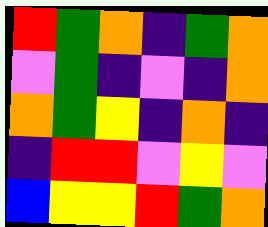[["red", "green", "orange", "indigo", "green", "orange"], ["violet", "green", "indigo", "violet", "indigo", "orange"], ["orange", "green", "yellow", "indigo", "orange", "indigo"], ["indigo", "red", "red", "violet", "yellow", "violet"], ["blue", "yellow", "yellow", "red", "green", "orange"]]